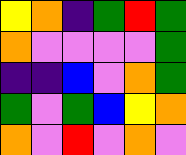[["yellow", "orange", "indigo", "green", "red", "green"], ["orange", "violet", "violet", "violet", "violet", "green"], ["indigo", "indigo", "blue", "violet", "orange", "green"], ["green", "violet", "green", "blue", "yellow", "orange"], ["orange", "violet", "red", "violet", "orange", "violet"]]